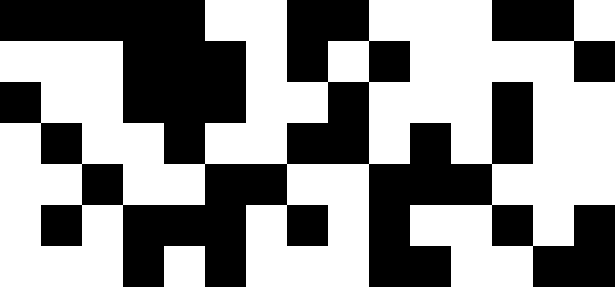[["black", "black", "black", "black", "black", "white", "white", "black", "black", "white", "white", "white", "black", "black", "white"], ["white", "white", "white", "black", "black", "black", "white", "black", "white", "black", "white", "white", "white", "white", "black"], ["black", "white", "white", "black", "black", "black", "white", "white", "black", "white", "white", "white", "black", "white", "white"], ["white", "black", "white", "white", "black", "white", "white", "black", "black", "white", "black", "white", "black", "white", "white"], ["white", "white", "black", "white", "white", "black", "black", "white", "white", "black", "black", "black", "white", "white", "white"], ["white", "black", "white", "black", "black", "black", "white", "black", "white", "black", "white", "white", "black", "white", "black"], ["white", "white", "white", "black", "white", "black", "white", "white", "white", "black", "black", "white", "white", "black", "black"]]